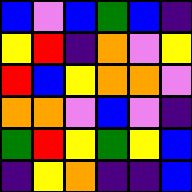[["blue", "violet", "blue", "green", "blue", "indigo"], ["yellow", "red", "indigo", "orange", "violet", "yellow"], ["red", "blue", "yellow", "orange", "orange", "violet"], ["orange", "orange", "violet", "blue", "violet", "indigo"], ["green", "red", "yellow", "green", "yellow", "blue"], ["indigo", "yellow", "orange", "indigo", "indigo", "blue"]]